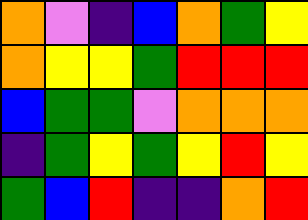[["orange", "violet", "indigo", "blue", "orange", "green", "yellow"], ["orange", "yellow", "yellow", "green", "red", "red", "red"], ["blue", "green", "green", "violet", "orange", "orange", "orange"], ["indigo", "green", "yellow", "green", "yellow", "red", "yellow"], ["green", "blue", "red", "indigo", "indigo", "orange", "red"]]